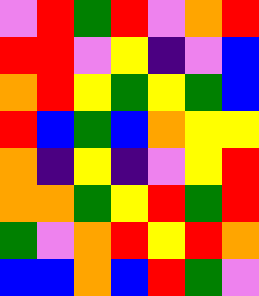[["violet", "red", "green", "red", "violet", "orange", "red"], ["red", "red", "violet", "yellow", "indigo", "violet", "blue"], ["orange", "red", "yellow", "green", "yellow", "green", "blue"], ["red", "blue", "green", "blue", "orange", "yellow", "yellow"], ["orange", "indigo", "yellow", "indigo", "violet", "yellow", "red"], ["orange", "orange", "green", "yellow", "red", "green", "red"], ["green", "violet", "orange", "red", "yellow", "red", "orange"], ["blue", "blue", "orange", "blue", "red", "green", "violet"]]